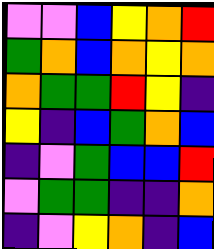[["violet", "violet", "blue", "yellow", "orange", "red"], ["green", "orange", "blue", "orange", "yellow", "orange"], ["orange", "green", "green", "red", "yellow", "indigo"], ["yellow", "indigo", "blue", "green", "orange", "blue"], ["indigo", "violet", "green", "blue", "blue", "red"], ["violet", "green", "green", "indigo", "indigo", "orange"], ["indigo", "violet", "yellow", "orange", "indigo", "blue"]]